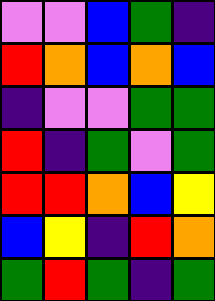[["violet", "violet", "blue", "green", "indigo"], ["red", "orange", "blue", "orange", "blue"], ["indigo", "violet", "violet", "green", "green"], ["red", "indigo", "green", "violet", "green"], ["red", "red", "orange", "blue", "yellow"], ["blue", "yellow", "indigo", "red", "orange"], ["green", "red", "green", "indigo", "green"]]